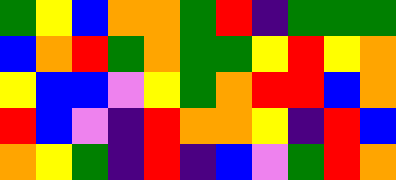[["green", "yellow", "blue", "orange", "orange", "green", "red", "indigo", "green", "green", "green"], ["blue", "orange", "red", "green", "orange", "green", "green", "yellow", "red", "yellow", "orange"], ["yellow", "blue", "blue", "violet", "yellow", "green", "orange", "red", "red", "blue", "orange"], ["red", "blue", "violet", "indigo", "red", "orange", "orange", "yellow", "indigo", "red", "blue"], ["orange", "yellow", "green", "indigo", "red", "indigo", "blue", "violet", "green", "red", "orange"]]